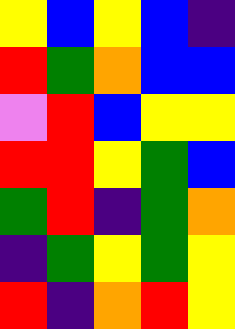[["yellow", "blue", "yellow", "blue", "indigo"], ["red", "green", "orange", "blue", "blue"], ["violet", "red", "blue", "yellow", "yellow"], ["red", "red", "yellow", "green", "blue"], ["green", "red", "indigo", "green", "orange"], ["indigo", "green", "yellow", "green", "yellow"], ["red", "indigo", "orange", "red", "yellow"]]